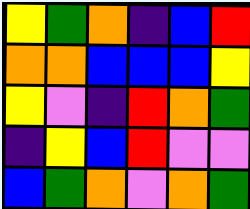[["yellow", "green", "orange", "indigo", "blue", "red"], ["orange", "orange", "blue", "blue", "blue", "yellow"], ["yellow", "violet", "indigo", "red", "orange", "green"], ["indigo", "yellow", "blue", "red", "violet", "violet"], ["blue", "green", "orange", "violet", "orange", "green"]]